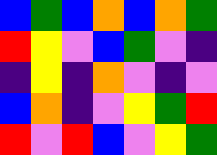[["blue", "green", "blue", "orange", "blue", "orange", "green"], ["red", "yellow", "violet", "blue", "green", "violet", "indigo"], ["indigo", "yellow", "indigo", "orange", "violet", "indigo", "violet"], ["blue", "orange", "indigo", "violet", "yellow", "green", "red"], ["red", "violet", "red", "blue", "violet", "yellow", "green"]]